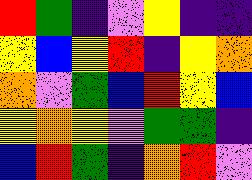[["red", "green", "indigo", "violet", "yellow", "indigo", "indigo"], ["yellow", "blue", "yellow", "red", "indigo", "yellow", "orange"], ["orange", "violet", "green", "blue", "red", "yellow", "blue"], ["yellow", "orange", "yellow", "violet", "green", "green", "indigo"], ["blue", "red", "green", "indigo", "orange", "red", "violet"]]